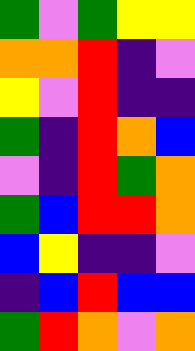[["green", "violet", "green", "yellow", "yellow"], ["orange", "orange", "red", "indigo", "violet"], ["yellow", "violet", "red", "indigo", "indigo"], ["green", "indigo", "red", "orange", "blue"], ["violet", "indigo", "red", "green", "orange"], ["green", "blue", "red", "red", "orange"], ["blue", "yellow", "indigo", "indigo", "violet"], ["indigo", "blue", "red", "blue", "blue"], ["green", "red", "orange", "violet", "orange"]]